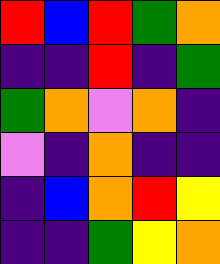[["red", "blue", "red", "green", "orange"], ["indigo", "indigo", "red", "indigo", "green"], ["green", "orange", "violet", "orange", "indigo"], ["violet", "indigo", "orange", "indigo", "indigo"], ["indigo", "blue", "orange", "red", "yellow"], ["indigo", "indigo", "green", "yellow", "orange"]]